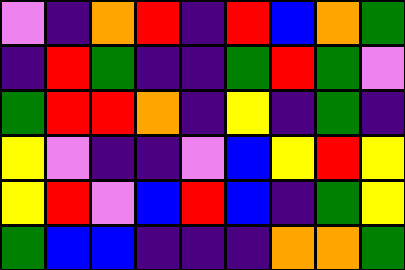[["violet", "indigo", "orange", "red", "indigo", "red", "blue", "orange", "green"], ["indigo", "red", "green", "indigo", "indigo", "green", "red", "green", "violet"], ["green", "red", "red", "orange", "indigo", "yellow", "indigo", "green", "indigo"], ["yellow", "violet", "indigo", "indigo", "violet", "blue", "yellow", "red", "yellow"], ["yellow", "red", "violet", "blue", "red", "blue", "indigo", "green", "yellow"], ["green", "blue", "blue", "indigo", "indigo", "indigo", "orange", "orange", "green"]]